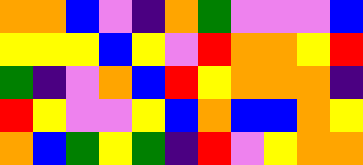[["orange", "orange", "blue", "violet", "indigo", "orange", "green", "violet", "violet", "violet", "blue"], ["yellow", "yellow", "yellow", "blue", "yellow", "violet", "red", "orange", "orange", "yellow", "red"], ["green", "indigo", "violet", "orange", "blue", "red", "yellow", "orange", "orange", "orange", "indigo"], ["red", "yellow", "violet", "violet", "yellow", "blue", "orange", "blue", "blue", "orange", "yellow"], ["orange", "blue", "green", "yellow", "green", "indigo", "red", "violet", "yellow", "orange", "orange"]]